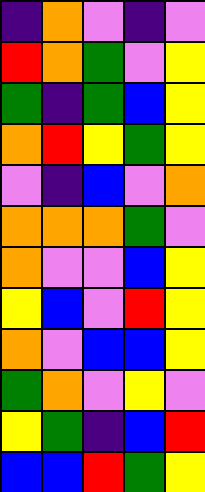[["indigo", "orange", "violet", "indigo", "violet"], ["red", "orange", "green", "violet", "yellow"], ["green", "indigo", "green", "blue", "yellow"], ["orange", "red", "yellow", "green", "yellow"], ["violet", "indigo", "blue", "violet", "orange"], ["orange", "orange", "orange", "green", "violet"], ["orange", "violet", "violet", "blue", "yellow"], ["yellow", "blue", "violet", "red", "yellow"], ["orange", "violet", "blue", "blue", "yellow"], ["green", "orange", "violet", "yellow", "violet"], ["yellow", "green", "indigo", "blue", "red"], ["blue", "blue", "red", "green", "yellow"]]